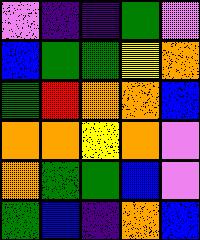[["violet", "indigo", "indigo", "green", "violet"], ["blue", "green", "green", "yellow", "orange"], ["green", "red", "orange", "orange", "blue"], ["orange", "orange", "yellow", "orange", "violet"], ["orange", "green", "green", "blue", "violet"], ["green", "blue", "indigo", "orange", "blue"]]